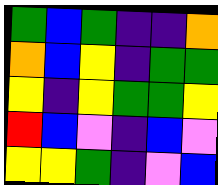[["green", "blue", "green", "indigo", "indigo", "orange"], ["orange", "blue", "yellow", "indigo", "green", "green"], ["yellow", "indigo", "yellow", "green", "green", "yellow"], ["red", "blue", "violet", "indigo", "blue", "violet"], ["yellow", "yellow", "green", "indigo", "violet", "blue"]]